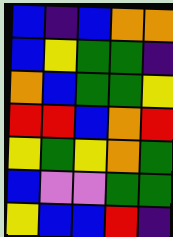[["blue", "indigo", "blue", "orange", "orange"], ["blue", "yellow", "green", "green", "indigo"], ["orange", "blue", "green", "green", "yellow"], ["red", "red", "blue", "orange", "red"], ["yellow", "green", "yellow", "orange", "green"], ["blue", "violet", "violet", "green", "green"], ["yellow", "blue", "blue", "red", "indigo"]]